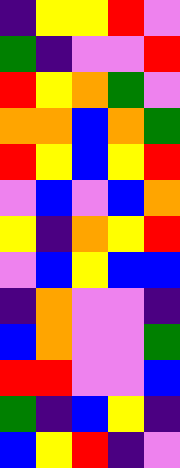[["indigo", "yellow", "yellow", "red", "violet"], ["green", "indigo", "violet", "violet", "red"], ["red", "yellow", "orange", "green", "violet"], ["orange", "orange", "blue", "orange", "green"], ["red", "yellow", "blue", "yellow", "red"], ["violet", "blue", "violet", "blue", "orange"], ["yellow", "indigo", "orange", "yellow", "red"], ["violet", "blue", "yellow", "blue", "blue"], ["indigo", "orange", "violet", "violet", "indigo"], ["blue", "orange", "violet", "violet", "green"], ["red", "red", "violet", "violet", "blue"], ["green", "indigo", "blue", "yellow", "indigo"], ["blue", "yellow", "red", "indigo", "violet"]]